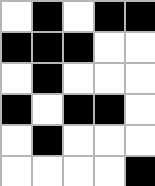[["white", "black", "white", "black", "black"], ["black", "black", "black", "white", "white"], ["white", "black", "white", "white", "white"], ["black", "white", "black", "black", "white"], ["white", "black", "white", "white", "white"], ["white", "white", "white", "white", "black"]]